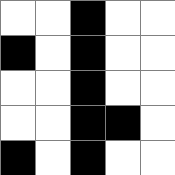[["white", "white", "black", "white", "white"], ["black", "white", "black", "white", "white"], ["white", "white", "black", "white", "white"], ["white", "white", "black", "black", "white"], ["black", "white", "black", "white", "white"]]